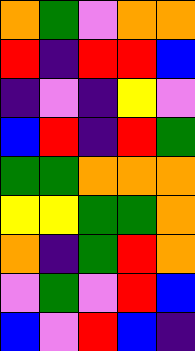[["orange", "green", "violet", "orange", "orange"], ["red", "indigo", "red", "red", "blue"], ["indigo", "violet", "indigo", "yellow", "violet"], ["blue", "red", "indigo", "red", "green"], ["green", "green", "orange", "orange", "orange"], ["yellow", "yellow", "green", "green", "orange"], ["orange", "indigo", "green", "red", "orange"], ["violet", "green", "violet", "red", "blue"], ["blue", "violet", "red", "blue", "indigo"]]